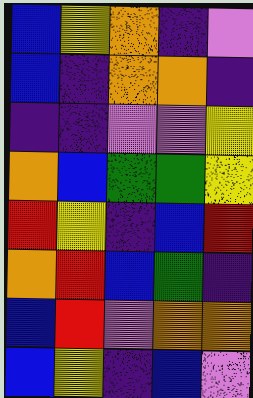[["blue", "yellow", "orange", "indigo", "violet"], ["blue", "indigo", "orange", "orange", "indigo"], ["indigo", "indigo", "violet", "violet", "yellow"], ["orange", "blue", "green", "green", "yellow"], ["red", "yellow", "indigo", "blue", "red"], ["orange", "red", "blue", "green", "indigo"], ["blue", "red", "violet", "orange", "orange"], ["blue", "yellow", "indigo", "blue", "violet"]]